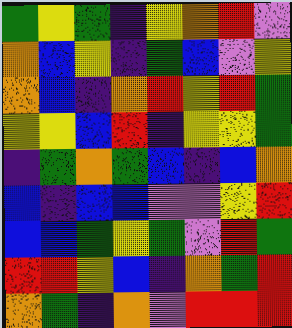[["green", "yellow", "green", "indigo", "yellow", "orange", "red", "violet"], ["orange", "blue", "yellow", "indigo", "green", "blue", "violet", "yellow"], ["orange", "blue", "indigo", "orange", "red", "yellow", "red", "green"], ["yellow", "yellow", "blue", "red", "indigo", "yellow", "yellow", "green"], ["indigo", "green", "orange", "green", "blue", "indigo", "blue", "orange"], ["blue", "indigo", "blue", "blue", "violet", "violet", "yellow", "red"], ["blue", "blue", "green", "yellow", "green", "violet", "red", "green"], ["red", "red", "yellow", "blue", "indigo", "orange", "green", "red"], ["orange", "green", "indigo", "orange", "violet", "red", "red", "red"]]